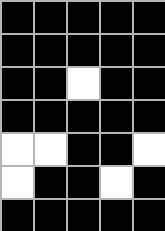[["black", "black", "black", "black", "black"], ["black", "black", "black", "black", "black"], ["black", "black", "white", "black", "black"], ["black", "black", "black", "black", "black"], ["white", "white", "black", "black", "white"], ["white", "black", "black", "white", "black"], ["black", "black", "black", "black", "black"]]